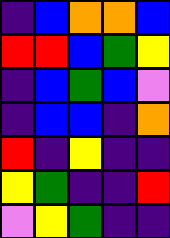[["indigo", "blue", "orange", "orange", "blue"], ["red", "red", "blue", "green", "yellow"], ["indigo", "blue", "green", "blue", "violet"], ["indigo", "blue", "blue", "indigo", "orange"], ["red", "indigo", "yellow", "indigo", "indigo"], ["yellow", "green", "indigo", "indigo", "red"], ["violet", "yellow", "green", "indigo", "indigo"]]